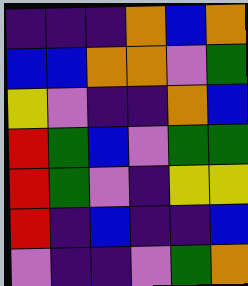[["indigo", "indigo", "indigo", "orange", "blue", "orange"], ["blue", "blue", "orange", "orange", "violet", "green"], ["yellow", "violet", "indigo", "indigo", "orange", "blue"], ["red", "green", "blue", "violet", "green", "green"], ["red", "green", "violet", "indigo", "yellow", "yellow"], ["red", "indigo", "blue", "indigo", "indigo", "blue"], ["violet", "indigo", "indigo", "violet", "green", "orange"]]